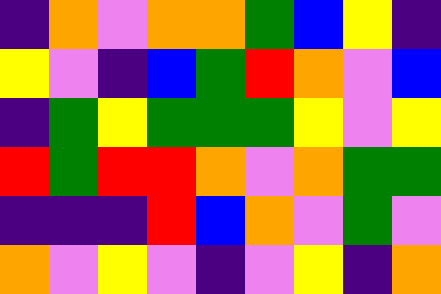[["indigo", "orange", "violet", "orange", "orange", "green", "blue", "yellow", "indigo"], ["yellow", "violet", "indigo", "blue", "green", "red", "orange", "violet", "blue"], ["indigo", "green", "yellow", "green", "green", "green", "yellow", "violet", "yellow"], ["red", "green", "red", "red", "orange", "violet", "orange", "green", "green"], ["indigo", "indigo", "indigo", "red", "blue", "orange", "violet", "green", "violet"], ["orange", "violet", "yellow", "violet", "indigo", "violet", "yellow", "indigo", "orange"]]